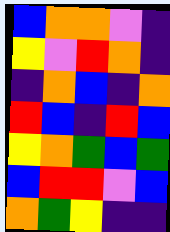[["blue", "orange", "orange", "violet", "indigo"], ["yellow", "violet", "red", "orange", "indigo"], ["indigo", "orange", "blue", "indigo", "orange"], ["red", "blue", "indigo", "red", "blue"], ["yellow", "orange", "green", "blue", "green"], ["blue", "red", "red", "violet", "blue"], ["orange", "green", "yellow", "indigo", "indigo"]]